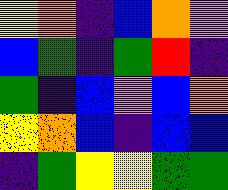[["yellow", "orange", "indigo", "blue", "orange", "violet"], ["blue", "green", "indigo", "green", "red", "indigo"], ["green", "indigo", "blue", "violet", "blue", "orange"], ["yellow", "orange", "blue", "indigo", "blue", "blue"], ["indigo", "green", "yellow", "yellow", "green", "green"]]